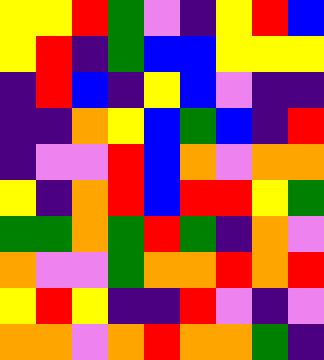[["yellow", "yellow", "red", "green", "violet", "indigo", "yellow", "red", "blue"], ["yellow", "red", "indigo", "green", "blue", "blue", "yellow", "yellow", "yellow"], ["indigo", "red", "blue", "indigo", "yellow", "blue", "violet", "indigo", "indigo"], ["indigo", "indigo", "orange", "yellow", "blue", "green", "blue", "indigo", "red"], ["indigo", "violet", "violet", "red", "blue", "orange", "violet", "orange", "orange"], ["yellow", "indigo", "orange", "red", "blue", "red", "red", "yellow", "green"], ["green", "green", "orange", "green", "red", "green", "indigo", "orange", "violet"], ["orange", "violet", "violet", "green", "orange", "orange", "red", "orange", "red"], ["yellow", "red", "yellow", "indigo", "indigo", "red", "violet", "indigo", "violet"], ["orange", "orange", "violet", "orange", "red", "orange", "orange", "green", "indigo"]]